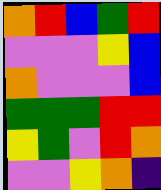[["orange", "red", "blue", "green", "red"], ["violet", "violet", "violet", "yellow", "blue"], ["orange", "violet", "violet", "violet", "blue"], ["green", "green", "green", "red", "red"], ["yellow", "green", "violet", "red", "orange"], ["violet", "violet", "yellow", "orange", "indigo"]]